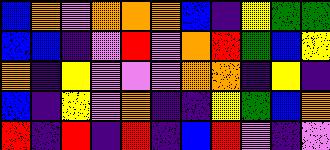[["blue", "orange", "violet", "orange", "orange", "orange", "blue", "indigo", "yellow", "green", "green"], ["blue", "blue", "indigo", "violet", "red", "violet", "orange", "red", "green", "blue", "yellow"], ["orange", "indigo", "yellow", "violet", "violet", "violet", "orange", "orange", "indigo", "yellow", "indigo"], ["blue", "indigo", "yellow", "violet", "orange", "indigo", "indigo", "yellow", "green", "blue", "orange"], ["red", "indigo", "red", "indigo", "red", "indigo", "blue", "red", "violet", "indigo", "violet"]]